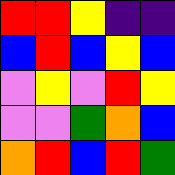[["red", "red", "yellow", "indigo", "indigo"], ["blue", "red", "blue", "yellow", "blue"], ["violet", "yellow", "violet", "red", "yellow"], ["violet", "violet", "green", "orange", "blue"], ["orange", "red", "blue", "red", "green"]]